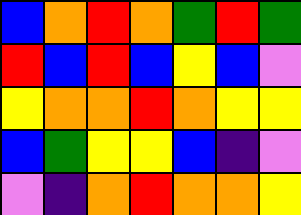[["blue", "orange", "red", "orange", "green", "red", "green"], ["red", "blue", "red", "blue", "yellow", "blue", "violet"], ["yellow", "orange", "orange", "red", "orange", "yellow", "yellow"], ["blue", "green", "yellow", "yellow", "blue", "indigo", "violet"], ["violet", "indigo", "orange", "red", "orange", "orange", "yellow"]]